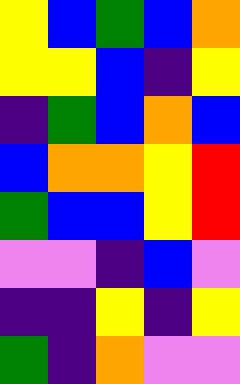[["yellow", "blue", "green", "blue", "orange"], ["yellow", "yellow", "blue", "indigo", "yellow"], ["indigo", "green", "blue", "orange", "blue"], ["blue", "orange", "orange", "yellow", "red"], ["green", "blue", "blue", "yellow", "red"], ["violet", "violet", "indigo", "blue", "violet"], ["indigo", "indigo", "yellow", "indigo", "yellow"], ["green", "indigo", "orange", "violet", "violet"]]